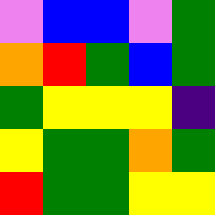[["violet", "blue", "blue", "violet", "green"], ["orange", "red", "green", "blue", "green"], ["green", "yellow", "yellow", "yellow", "indigo"], ["yellow", "green", "green", "orange", "green"], ["red", "green", "green", "yellow", "yellow"]]